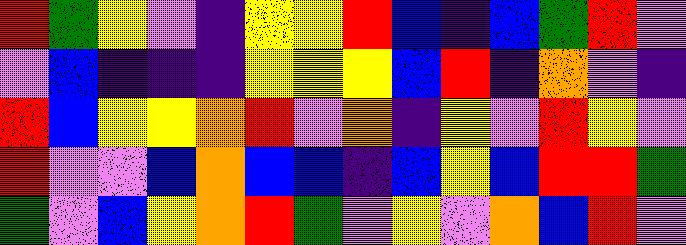[["red", "green", "yellow", "violet", "indigo", "yellow", "yellow", "red", "blue", "indigo", "blue", "green", "red", "violet"], ["violet", "blue", "indigo", "indigo", "indigo", "yellow", "yellow", "yellow", "blue", "red", "indigo", "orange", "violet", "indigo"], ["red", "blue", "yellow", "yellow", "orange", "red", "violet", "orange", "indigo", "yellow", "violet", "red", "yellow", "violet"], ["red", "violet", "violet", "blue", "orange", "blue", "blue", "indigo", "blue", "yellow", "blue", "red", "red", "green"], ["green", "violet", "blue", "yellow", "orange", "red", "green", "violet", "yellow", "violet", "orange", "blue", "red", "violet"]]